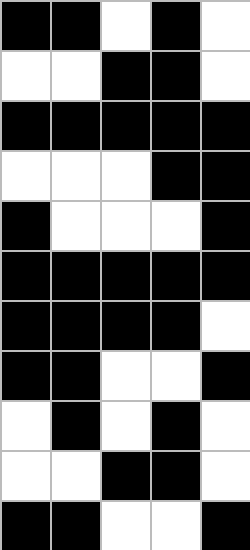[["black", "black", "white", "black", "white"], ["white", "white", "black", "black", "white"], ["black", "black", "black", "black", "black"], ["white", "white", "white", "black", "black"], ["black", "white", "white", "white", "black"], ["black", "black", "black", "black", "black"], ["black", "black", "black", "black", "white"], ["black", "black", "white", "white", "black"], ["white", "black", "white", "black", "white"], ["white", "white", "black", "black", "white"], ["black", "black", "white", "white", "black"]]